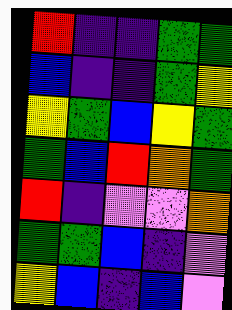[["red", "indigo", "indigo", "green", "green"], ["blue", "indigo", "indigo", "green", "yellow"], ["yellow", "green", "blue", "yellow", "green"], ["green", "blue", "red", "orange", "green"], ["red", "indigo", "violet", "violet", "orange"], ["green", "green", "blue", "indigo", "violet"], ["yellow", "blue", "indigo", "blue", "violet"]]